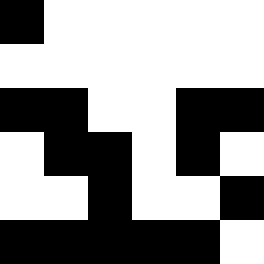[["black", "white", "white", "white", "white", "white"], ["white", "white", "white", "white", "white", "white"], ["black", "black", "white", "white", "black", "black"], ["white", "black", "black", "white", "black", "white"], ["white", "white", "black", "white", "white", "black"], ["black", "black", "black", "black", "black", "white"]]